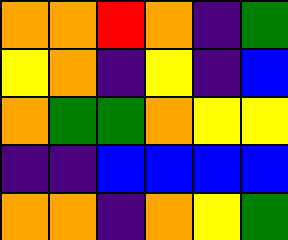[["orange", "orange", "red", "orange", "indigo", "green"], ["yellow", "orange", "indigo", "yellow", "indigo", "blue"], ["orange", "green", "green", "orange", "yellow", "yellow"], ["indigo", "indigo", "blue", "blue", "blue", "blue"], ["orange", "orange", "indigo", "orange", "yellow", "green"]]